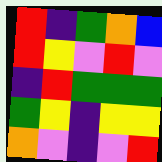[["red", "indigo", "green", "orange", "blue"], ["red", "yellow", "violet", "red", "violet"], ["indigo", "red", "green", "green", "green"], ["green", "yellow", "indigo", "yellow", "yellow"], ["orange", "violet", "indigo", "violet", "red"]]